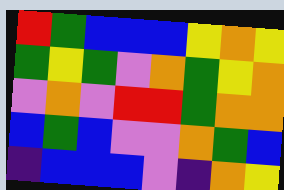[["red", "green", "blue", "blue", "blue", "yellow", "orange", "yellow"], ["green", "yellow", "green", "violet", "orange", "green", "yellow", "orange"], ["violet", "orange", "violet", "red", "red", "green", "orange", "orange"], ["blue", "green", "blue", "violet", "violet", "orange", "green", "blue"], ["indigo", "blue", "blue", "blue", "violet", "indigo", "orange", "yellow"]]